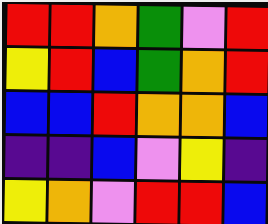[["red", "red", "orange", "green", "violet", "red"], ["yellow", "red", "blue", "green", "orange", "red"], ["blue", "blue", "red", "orange", "orange", "blue"], ["indigo", "indigo", "blue", "violet", "yellow", "indigo"], ["yellow", "orange", "violet", "red", "red", "blue"]]